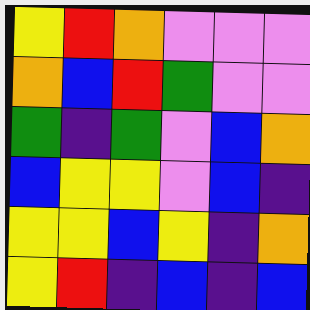[["yellow", "red", "orange", "violet", "violet", "violet"], ["orange", "blue", "red", "green", "violet", "violet"], ["green", "indigo", "green", "violet", "blue", "orange"], ["blue", "yellow", "yellow", "violet", "blue", "indigo"], ["yellow", "yellow", "blue", "yellow", "indigo", "orange"], ["yellow", "red", "indigo", "blue", "indigo", "blue"]]